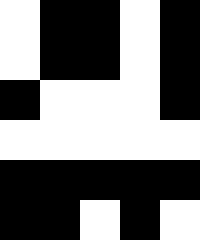[["white", "black", "black", "white", "black"], ["white", "black", "black", "white", "black"], ["black", "white", "white", "white", "black"], ["white", "white", "white", "white", "white"], ["black", "black", "black", "black", "black"], ["black", "black", "white", "black", "white"]]